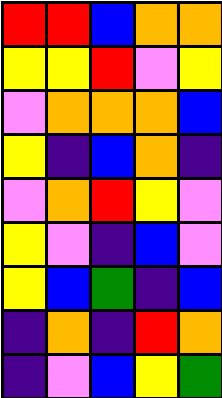[["red", "red", "blue", "orange", "orange"], ["yellow", "yellow", "red", "violet", "yellow"], ["violet", "orange", "orange", "orange", "blue"], ["yellow", "indigo", "blue", "orange", "indigo"], ["violet", "orange", "red", "yellow", "violet"], ["yellow", "violet", "indigo", "blue", "violet"], ["yellow", "blue", "green", "indigo", "blue"], ["indigo", "orange", "indigo", "red", "orange"], ["indigo", "violet", "blue", "yellow", "green"]]